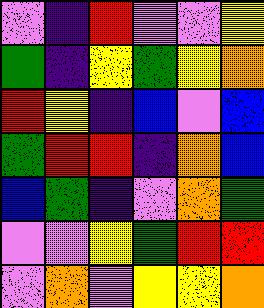[["violet", "indigo", "red", "violet", "violet", "yellow"], ["green", "indigo", "yellow", "green", "yellow", "orange"], ["red", "yellow", "indigo", "blue", "violet", "blue"], ["green", "red", "red", "indigo", "orange", "blue"], ["blue", "green", "indigo", "violet", "orange", "green"], ["violet", "violet", "yellow", "green", "red", "red"], ["violet", "orange", "violet", "yellow", "yellow", "orange"]]